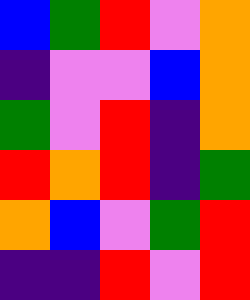[["blue", "green", "red", "violet", "orange"], ["indigo", "violet", "violet", "blue", "orange"], ["green", "violet", "red", "indigo", "orange"], ["red", "orange", "red", "indigo", "green"], ["orange", "blue", "violet", "green", "red"], ["indigo", "indigo", "red", "violet", "red"]]